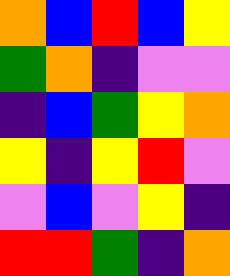[["orange", "blue", "red", "blue", "yellow"], ["green", "orange", "indigo", "violet", "violet"], ["indigo", "blue", "green", "yellow", "orange"], ["yellow", "indigo", "yellow", "red", "violet"], ["violet", "blue", "violet", "yellow", "indigo"], ["red", "red", "green", "indigo", "orange"]]